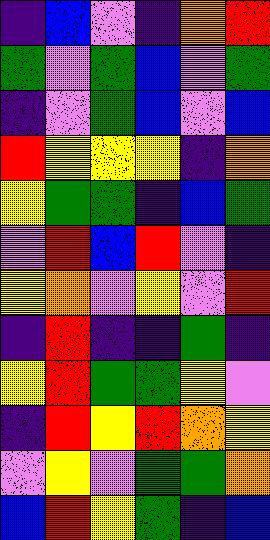[["indigo", "blue", "violet", "indigo", "orange", "red"], ["green", "violet", "green", "blue", "violet", "green"], ["indigo", "violet", "green", "blue", "violet", "blue"], ["red", "yellow", "yellow", "yellow", "indigo", "orange"], ["yellow", "green", "green", "indigo", "blue", "green"], ["violet", "red", "blue", "red", "violet", "indigo"], ["yellow", "orange", "violet", "yellow", "violet", "red"], ["indigo", "red", "indigo", "indigo", "green", "indigo"], ["yellow", "red", "green", "green", "yellow", "violet"], ["indigo", "red", "yellow", "red", "orange", "yellow"], ["violet", "yellow", "violet", "green", "green", "orange"], ["blue", "red", "yellow", "green", "indigo", "blue"]]